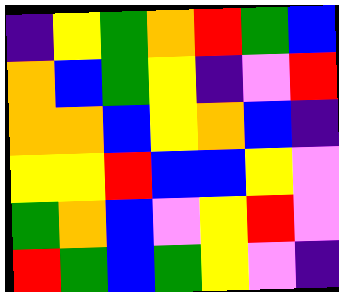[["indigo", "yellow", "green", "orange", "red", "green", "blue"], ["orange", "blue", "green", "yellow", "indigo", "violet", "red"], ["orange", "orange", "blue", "yellow", "orange", "blue", "indigo"], ["yellow", "yellow", "red", "blue", "blue", "yellow", "violet"], ["green", "orange", "blue", "violet", "yellow", "red", "violet"], ["red", "green", "blue", "green", "yellow", "violet", "indigo"]]